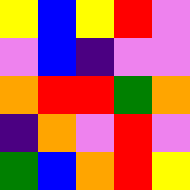[["yellow", "blue", "yellow", "red", "violet"], ["violet", "blue", "indigo", "violet", "violet"], ["orange", "red", "red", "green", "orange"], ["indigo", "orange", "violet", "red", "violet"], ["green", "blue", "orange", "red", "yellow"]]